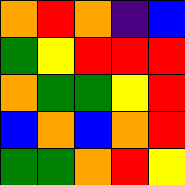[["orange", "red", "orange", "indigo", "blue"], ["green", "yellow", "red", "red", "red"], ["orange", "green", "green", "yellow", "red"], ["blue", "orange", "blue", "orange", "red"], ["green", "green", "orange", "red", "yellow"]]